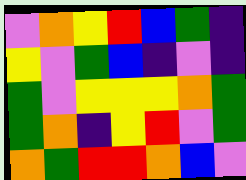[["violet", "orange", "yellow", "red", "blue", "green", "indigo"], ["yellow", "violet", "green", "blue", "indigo", "violet", "indigo"], ["green", "violet", "yellow", "yellow", "yellow", "orange", "green"], ["green", "orange", "indigo", "yellow", "red", "violet", "green"], ["orange", "green", "red", "red", "orange", "blue", "violet"]]